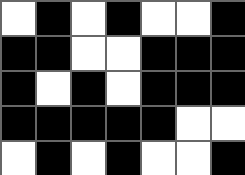[["white", "black", "white", "black", "white", "white", "black"], ["black", "black", "white", "white", "black", "black", "black"], ["black", "white", "black", "white", "black", "black", "black"], ["black", "black", "black", "black", "black", "white", "white"], ["white", "black", "white", "black", "white", "white", "black"]]